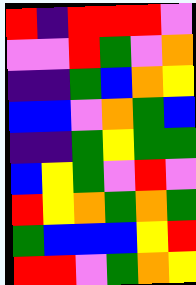[["red", "indigo", "red", "red", "red", "violet"], ["violet", "violet", "red", "green", "violet", "orange"], ["indigo", "indigo", "green", "blue", "orange", "yellow"], ["blue", "blue", "violet", "orange", "green", "blue"], ["indigo", "indigo", "green", "yellow", "green", "green"], ["blue", "yellow", "green", "violet", "red", "violet"], ["red", "yellow", "orange", "green", "orange", "green"], ["green", "blue", "blue", "blue", "yellow", "red"], ["red", "red", "violet", "green", "orange", "yellow"]]